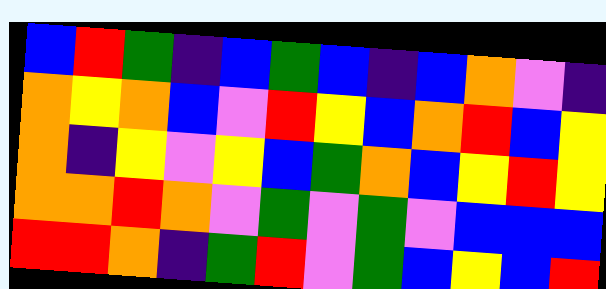[["blue", "red", "green", "indigo", "blue", "green", "blue", "indigo", "blue", "orange", "violet", "indigo"], ["orange", "yellow", "orange", "blue", "violet", "red", "yellow", "blue", "orange", "red", "blue", "yellow"], ["orange", "indigo", "yellow", "violet", "yellow", "blue", "green", "orange", "blue", "yellow", "red", "yellow"], ["orange", "orange", "red", "orange", "violet", "green", "violet", "green", "violet", "blue", "blue", "blue"], ["red", "red", "orange", "indigo", "green", "red", "violet", "green", "blue", "yellow", "blue", "red"]]